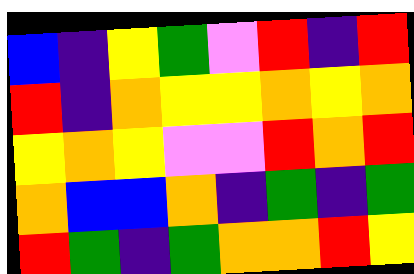[["blue", "indigo", "yellow", "green", "violet", "red", "indigo", "red"], ["red", "indigo", "orange", "yellow", "yellow", "orange", "yellow", "orange"], ["yellow", "orange", "yellow", "violet", "violet", "red", "orange", "red"], ["orange", "blue", "blue", "orange", "indigo", "green", "indigo", "green"], ["red", "green", "indigo", "green", "orange", "orange", "red", "yellow"]]